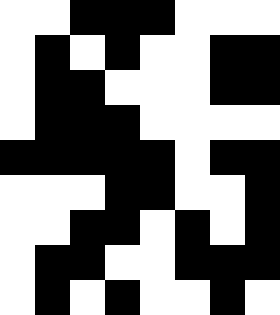[["white", "white", "black", "black", "black", "white", "white", "white"], ["white", "black", "white", "black", "white", "white", "black", "black"], ["white", "black", "black", "white", "white", "white", "black", "black"], ["white", "black", "black", "black", "white", "white", "white", "white"], ["black", "black", "black", "black", "black", "white", "black", "black"], ["white", "white", "white", "black", "black", "white", "white", "black"], ["white", "white", "black", "black", "white", "black", "white", "black"], ["white", "black", "black", "white", "white", "black", "black", "black"], ["white", "black", "white", "black", "white", "white", "black", "white"]]